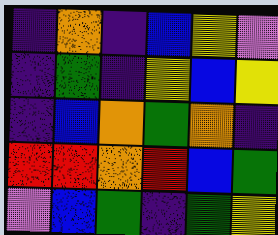[["indigo", "orange", "indigo", "blue", "yellow", "violet"], ["indigo", "green", "indigo", "yellow", "blue", "yellow"], ["indigo", "blue", "orange", "green", "orange", "indigo"], ["red", "red", "orange", "red", "blue", "green"], ["violet", "blue", "green", "indigo", "green", "yellow"]]